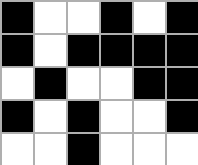[["black", "white", "white", "black", "white", "black"], ["black", "white", "black", "black", "black", "black"], ["white", "black", "white", "white", "black", "black"], ["black", "white", "black", "white", "white", "black"], ["white", "white", "black", "white", "white", "white"]]